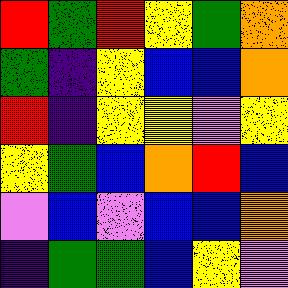[["red", "green", "red", "yellow", "green", "orange"], ["green", "indigo", "yellow", "blue", "blue", "orange"], ["red", "indigo", "yellow", "yellow", "violet", "yellow"], ["yellow", "green", "blue", "orange", "red", "blue"], ["violet", "blue", "violet", "blue", "blue", "orange"], ["indigo", "green", "green", "blue", "yellow", "violet"]]